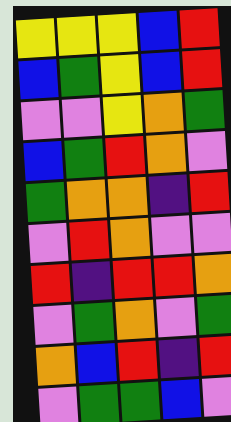[["yellow", "yellow", "yellow", "blue", "red"], ["blue", "green", "yellow", "blue", "red"], ["violet", "violet", "yellow", "orange", "green"], ["blue", "green", "red", "orange", "violet"], ["green", "orange", "orange", "indigo", "red"], ["violet", "red", "orange", "violet", "violet"], ["red", "indigo", "red", "red", "orange"], ["violet", "green", "orange", "violet", "green"], ["orange", "blue", "red", "indigo", "red"], ["violet", "green", "green", "blue", "violet"]]